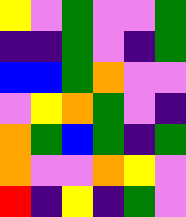[["yellow", "violet", "green", "violet", "violet", "green"], ["indigo", "indigo", "green", "violet", "indigo", "green"], ["blue", "blue", "green", "orange", "violet", "violet"], ["violet", "yellow", "orange", "green", "violet", "indigo"], ["orange", "green", "blue", "green", "indigo", "green"], ["orange", "violet", "violet", "orange", "yellow", "violet"], ["red", "indigo", "yellow", "indigo", "green", "violet"]]